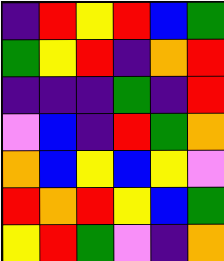[["indigo", "red", "yellow", "red", "blue", "green"], ["green", "yellow", "red", "indigo", "orange", "red"], ["indigo", "indigo", "indigo", "green", "indigo", "red"], ["violet", "blue", "indigo", "red", "green", "orange"], ["orange", "blue", "yellow", "blue", "yellow", "violet"], ["red", "orange", "red", "yellow", "blue", "green"], ["yellow", "red", "green", "violet", "indigo", "orange"]]